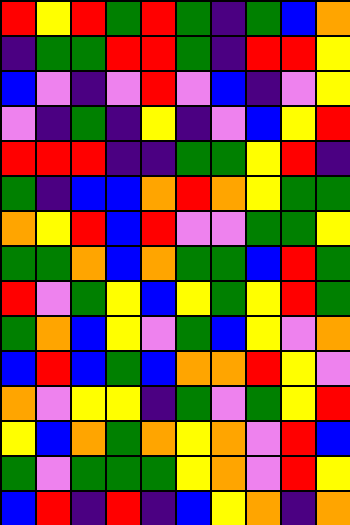[["red", "yellow", "red", "green", "red", "green", "indigo", "green", "blue", "orange"], ["indigo", "green", "green", "red", "red", "green", "indigo", "red", "red", "yellow"], ["blue", "violet", "indigo", "violet", "red", "violet", "blue", "indigo", "violet", "yellow"], ["violet", "indigo", "green", "indigo", "yellow", "indigo", "violet", "blue", "yellow", "red"], ["red", "red", "red", "indigo", "indigo", "green", "green", "yellow", "red", "indigo"], ["green", "indigo", "blue", "blue", "orange", "red", "orange", "yellow", "green", "green"], ["orange", "yellow", "red", "blue", "red", "violet", "violet", "green", "green", "yellow"], ["green", "green", "orange", "blue", "orange", "green", "green", "blue", "red", "green"], ["red", "violet", "green", "yellow", "blue", "yellow", "green", "yellow", "red", "green"], ["green", "orange", "blue", "yellow", "violet", "green", "blue", "yellow", "violet", "orange"], ["blue", "red", "blue", "green", "blue", "orange", "orange", "red", "yellow", "violet"], ["orange", "violet", "yellow", "yellow", "indigo", "green", "violet", "green", "yellow", "red"], ["yellow", "blue", "orange", "green", "orange", "yellow", "orange", "violet", "red", "blue"], ["green", "violet", "green", "green", "green", "yellow", "orange", "violet", "red", "yellow"], ["blue", "red", "indigo", "red", "indigo", "blue", "yellow", "orange", "indigo", "orange"]]